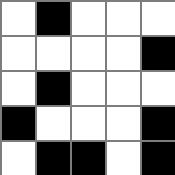[["white", "black", "white", "white", "white"], ["white", "white", "white", "white", "black"], ["white", "black", "white", "white", "white"], ["black", "white", "white", "white", "black"], ["white", "black", "black", "white", "black"]]